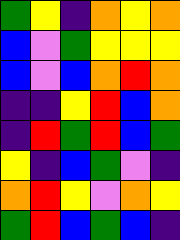[["green", "yellow", "indigo", "orange", "yellow", "orange"], ["blue", "violet", "green", "yellow", "yellow", "yellow"], ["blue", "violet", "blue", "orange", "red", "orange"], ["indigo", "indigo", "yellow", "red", "blue", "orange"], ["indigo", "red", "green", "red", "blue", "green"], ["yellow", "indigo", "blue", "green", "violet", "indigo"], ["orange", "red", "yellow", "violet", "orange", "yellow"], ["green", "red", "blue", "green", "blue", "indigo"]]